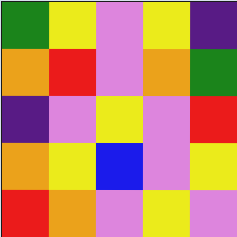[["green", "yellow", "violet", "yellow", "indigo"], ["orange", "red", "violet", "orange", "green"], ["indigo", "violet", "yellow", "violet", "red"], ["orange", "yellow", "blue", "violet", "yellow"], ["red", "orange", "violet", "yellow", "violet"]]